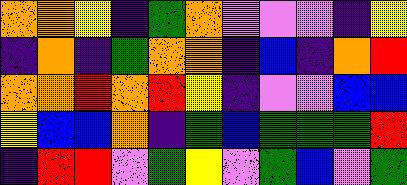[["orange", "orange", "yellow", "indigo", "green", "orange", "violet", "violet", "violet", "indigo", "yellow"], ["indigo", "orange", "indigo", "green", "orange", "orange", "indigo", "blue", "indigo", "orange", "red"], ["orange", "orange", "red", "orange", "red", "yellow", "indigo", "violet", "violet", "blue", "blue"], ["yellow", "blue", "blue", "orange", "indigo", "green", "blue", "green", "green", "green", "red"], ["indigo", "red", "red", "violet", "green", "yellow", "violet", "green", "blue", "violet", "green"]]